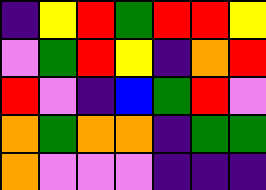[["indigo", "yellow", "red", "green", "red", "red", "yellow"], ["violet", "green", "red", "yellow", "indigo", "orange", "red"], ["red", "violet", "indigo", "blue", "green", "red", "violet"], ["orange", "green", "orange", "orange", "indigo", "green", "green"], ["orange", "violet", "violet", "violet", "indigo", "indigo", "indigo"]]